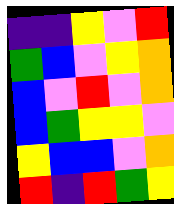[["indigo", "indigo", "yellow", "violet", "red"], ["green", "blue", "violet", "yellow", "orange"], ["blue", "violet", "red", "violet", "orange"], ["blue", "green", "yellow", "yellow", "violet"], ["yellow", "blue", "blue", "violet", "orange"], ["red", "indigo", "red", "green", "yellow"]]